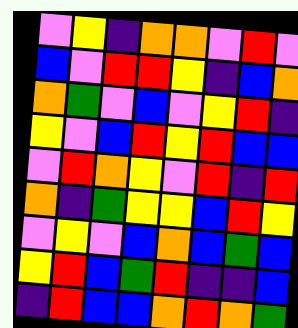[["violet", "yellow", "indigo", "orange", "orange", "violet", "red", "violet"], ["blue", "violet", "red", "red", "yellow", "indigo", "blue", "orange"], ["orange", "green", "violet", "blue", "violet", "yellow", "red", "indigo"], ["yellow", "violet", "blue", "red", "yellow", "red", "blue", "blue"], ["violet", "red", "orange", "yellow", "violet", "red", "indigo", "red"], ["orange", "indigo", "green", "yellow", "yellow", "blue", "red", "yellow"], ["violet", "yellow", "violet", "blue", "orange", "blue", "green", "blue"], ["yellow", "red", "blue", "green", "red", "indigo", "indigo", "blue"], ["indigo", "red", "blue", "blue", "orange", "red", "orange", "green"]]